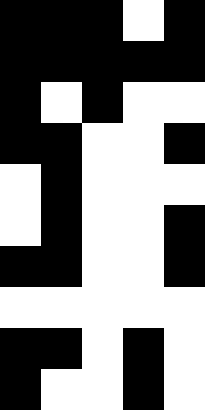[["black", "black", "black", "white", "black"], ["black", "black", "black", "black", "black"], ["black", "white", "black", "white", "white"], ["black", "black", "white", "white", "black"], ["white", "black", "white", "white", "white"], ["white", "black", "white", "white", "black"], ["black", "black", "white", "white", "black"], ["white", "white", "white", "white", "white"], ["black", "black", "white", "black", "white"], ["black", "white", "white", "black", "white"]]